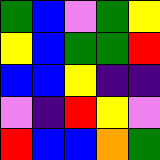[["green", "blue", "violet", "green", "yellow"], ["yellow", "blue", "green", "green", "red"], ["blue", "blue", "yellow", "indigo", "indigo"], ["violet", "indigo", "red", "yellow", "violet"], ["red", "blue", "blue", "orange", "green"]]